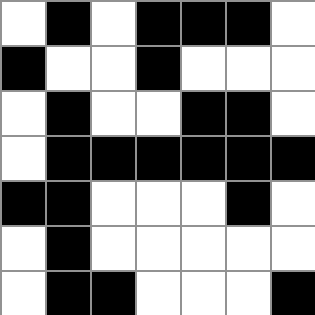[["white", "black", "white", "black", "black", "black", "white"], ["black", "white", "white", "black", "white", "white", "white"], ["white", "black", "white", "white", "black", "black", "white"], ["white", "black", "black", "black", "black", "black", "black"], ["black", "black", "white", "white", "white", "black", "white"], ["white", "black", "white", "white", "white", "white", "white"], ["white", "black", "black", "white", "white", "white", "black"]]